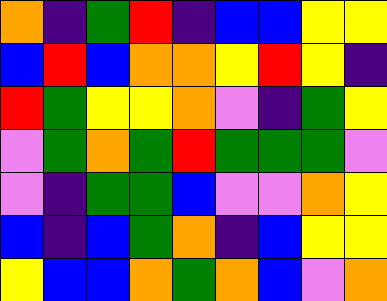[["orange", "indigo", "green", "red", "indigo", "blue", "blue", "yellow", "yellow"], ["blue", "red", "blue", "orange", "orange", "yellow", "red", "yellow", "indigo"], ["red", "green", "yellow", "yellow", "orange", "violet", "indigo", "green", "yellow"], ["violet", "green", "orange", "green", "red", "green", "green", "green", "violet"], ["violet", "indigo", "green", "green", "blue", "violet", "violet", "orange", "yellow"], ["blue", "indigo", "blue", "green", "orange", "indigo", "blue", "yellow", "yellow"], ["yellow", "blue", "blue", "orange", "green", "orange", "blue", "violet", "orange"]]